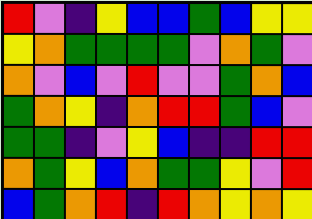[["red", "violet", "indigo", "yellow", "blue", "blue", "green", "blue", "yellow", "yellow"], ["yellow", "orange", "green", "green", "green", "green", "violet", "orange", "green", "violet"], ["orange", "violet", "blue", "violet", "red", "violet", "violet", "green", "orange", "blue"], ["green", "orange", "yellow", "indigo", "orange", "red", "red", "green", "blue", "violet"], ["green", "green", "indigo", "violet", "yellow", "blue", "indigo", "indigo", "red", "red"], ["orange", "green", "yellow", "blue", "orange", "green", "green", "yellow", "violet", "red"], ["blue", "green", "orange", "red", "indigo", "red", "orange", "yellow", "orange", "yellow"]]